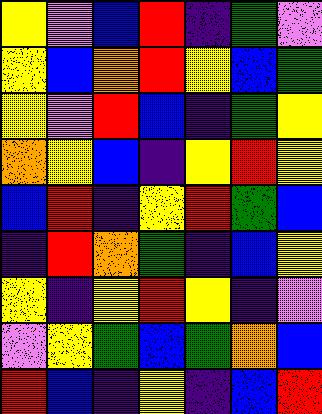[["yellow", "violet", "blue", "red", "indigo", "green", "violet"], ["yellow", "blue", "orange", "red", "yellow", "blue", "green"], ["yellow", "violet", "red", "blue", "indigo", "green", "yellow"], ["orange", "yellow", "blue", "indigo", "yellow", "red", "yellow"], ["blue", "red", "indigo", "yellow", "red", "green", "blue"], ["indigo", "red", "orange", "green", "indigo", "blue", "yellow"], ["yellow", "indigo", "yellow", "red", "yellow", "indigo", "violet"], ["violet", "yellow", "green", "blue", "green", "orange", "blue"], ["red", "blue", "indigo", "yellow", "indigo", "blue", "red"]]